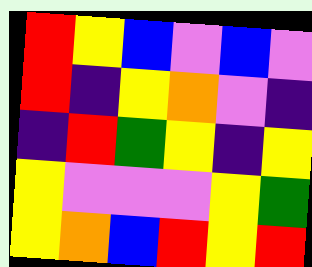[["red", "yellow", "blue", "violet", "blue", "violet"], ["red", "indigo", "yellow", "orange", "violet", "indigo"], ["indigo", "red", "green", "yellow", "indigo", "yellow"], ["yellow", "violet", "violet", "violet", "yellow", "green"], ["yellow", "orange", "blue", "red", "yellow", "red"]]